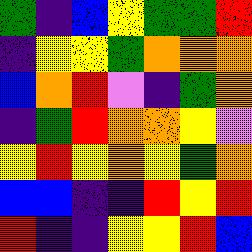[["green", "indigo", "blue", "yellow", "green", "green", "red"], ["indigo", "yellow", "yellow", "green", "orange", "orange", "orange"], ["blue", "orange", "red", "violet", "indigo", "green", "orange"], ["indigo", "green", "red", "orange", "orange", "yellow", "violet"], ["yellow", "red", "yellow", "orange", "yellow", "green", "orange"], ["blue", "blue", "indigo", "indigo", "red", "yellow", "red"], ["red", "indigo", "indigo", "yellow", "yellow", "red", "blue"]]